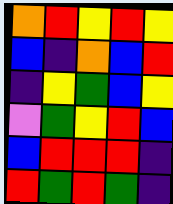[["orange", "red", "yellow", "red", "yellow"], ["blue", "indigo", "orange", "blue", "red"], ["indigo", "yellow", "green", "blue", "yellow"], ["violet", "green", "yellow", "red", "blue"], ["blue", "red", "red", "red", "indigo"], ["red", "green", "red", "green", "indigo"]]